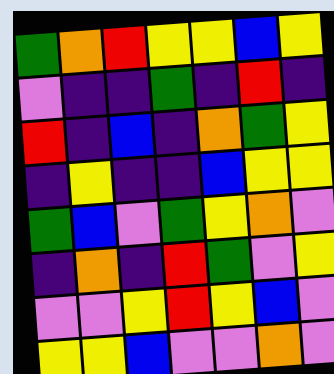[["green", "orange", "red", "yellow", "yellow", "blue", "yellow"], ["violet", "indigo", "indigo", "green", "indigo", "red", "indigo"], ["red", "indigo", "blue", "indigo", "orange", "green", "yellow"], ["indigo", "yellow", "indigo", "indigo", "blue", "yellow", "yellow"], ["green", "blue", "violet", "green", "yellow", "orange", "violet"], ["indigo", "orange", "indigo", "red", "green", "violet", "yellow"], ["violet", "violet", "yellow", "red", "yellow", "blue", "violet"], ["yellow", "yellow", "blue", "violet", "violet", "orange", "violet"]]